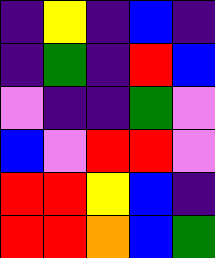[["indigo", "yellow", "indigo", "blue", "indigo"], ["indigo", "green", "indigo", "red", "blue"], ["violet", "indigo", "indigo", "green", "violet"], ["blue", "violet", "red", "red", "violet"], ["red", "red", "yellow", "blue", "indigo"], ["red", "red", "orange", "blue", "green"]]